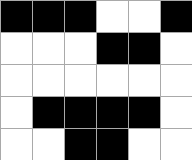[["black", "black", "black", "white", "white", "black"], ["white", "white", "white", "black", "black", "white"], ["white", "white", "white", "white", "white", "white"], ["white", "black", "black", "black", "black", "white"], ["white", "white", "black", "black", "white", "white"]]